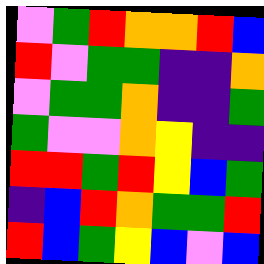[["violet", "green", "red", "orange", "orange", "red", "blue"], ["red", "violet", "green", "green", "indigo", "indigo", "orange"], ["violet", "green", "green", "orange", "indigo", "indigo", "green"], ["green", "violet", "violet", "orange", "yellow", "indigo", "indigo"], ["red", "red", "green", "red", "yellow", "blue", "green"], ["indigo", "blue", "red", "orange", "green", "green", "red"], ["red", "blue", "green", "yellow", "blue", "violet", "blue"]]